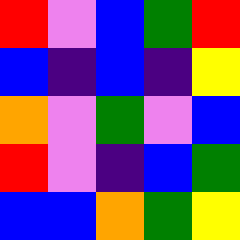[["red", "violet", "blue", "green", "red"], ["blue", "indigo", "blue", "indigo", "yellow"], ["orange", "violet", "green", "violet", "blue"], ["red", "violet", "indigo", "blue", "green"], ["blue", "blue", "orange", "green", "yellow"]]